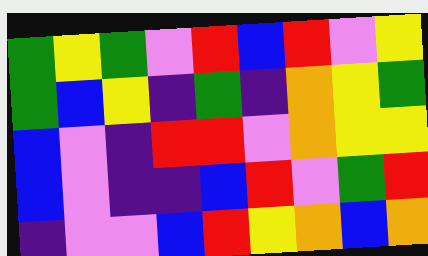[["green", "yellow", "green", "violet", "red", "blue", "red", "violet", "yellow"], ["green", "blue", "yellow", "indigo", "green", "indigo", "orange", "yellow", "green"], ["blue", "violet", "indigo", "red", "red", "violet", "orange", "yellow", "yellow"], ["blue", "violet", "indigo", "indigo", "blue", "red", "violet", "green", "red"], ["indigo", "violet", "violet", "blue", "red", "yellow", "orange", "blue", "orange"]]